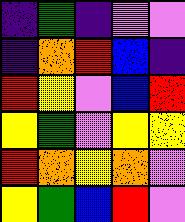[["indigo", "green", "indigo", "violet", "violet"], ["indigo", "orange", "red", "blue", "indigo"], ["red", "yellow", "violet", "blue", "red"], ["yellow", "green", "violet", "yellow", "yellow"], ["red", "orange", "yellow", "orange", "violet"], ["yellow", "green", "blue", "red", "violet"]]